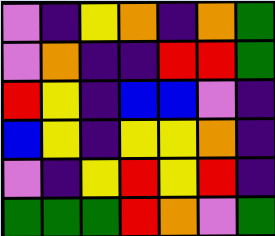[["violet", "indigo", "yellow", "orange", "indigo", "orange", "green"], ["violet", "orange", "indigo", "indigo", "red", "red", "green"], ["red", "yellow", "indigo", "blue", "blue", "violet", "indigo"], ["blue", "yellow", "indigo", "yellow", "yellow", "orange", "indigo"], ["violet", "indigo", "yellow", "red", "yellow", "red", "indigo"], ["green", "green", "green", "red", "orange", "violet", "green"]]